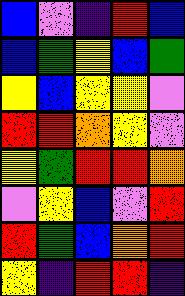[["blue", "violet", "indigo", "red", "blue"], ["blue", "green", "yellow", "blue", "green"], ["yellow", "blue", "yellow", "yellow", "violet"], ["red", "red", "orange", "yellow", "violet"], ["yellow", "green", "red", "red", "orange"], ["violet", "yellow", "blue", "violet", "red"], ["red", "green", "blue", "orange", "red"], ["yellow", "indigo", "red", "red", "indigo"]]